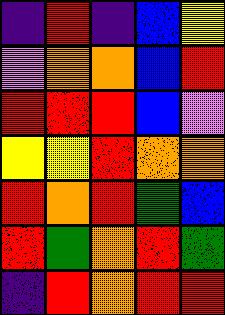[["indigo", "red", "indigo", "blue", "yellow"], ["violet", "orange", "orange", "blue", "red"], ["red", "red", "red", "blue", "violet"], ["yellow", "yellow", "red", "orange", "orange"], ["red", "orange", "red", "green", "blue"], ["red", "green", "orange", "red", "green"], ["indigo", "red", "orange", "red", "red"]]